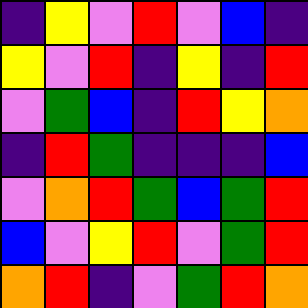[["indigo", "yellow", "violet", "red", "violet", "blue", "indigo"], ["yellow", "violet", "red", "indigo", "yellow", "indigo", "red"], ["violet", "green", "blue", "indigo", "red", "yellow", "orange"], ["indigo", "red", "green", "indigo", "indigo", "indigo", "blue"], ["violet", "orange", "red", "green", "blue", "green", "red"], ["blue", "violet", "yellow", "red", "violet", "green", "red"], ["orange", "red", "indigo", "violet", "green", "red", "orange"]]